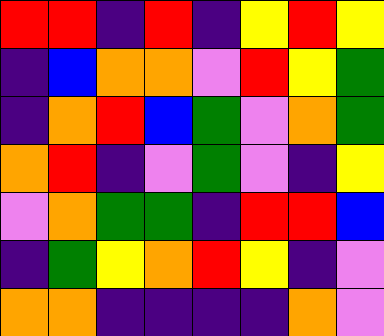[["red", "red", "indigo", "red", "indigo", "yellow", "red", "yellow"], ["indigo", "blue", "orange", "orange", "violet", "red", "yellow", "green"], ["indigo", "orange", "red", "blue", "green", "violet", "orange", "green"], ["orange", "red", "indigo", "violet", "green", "violet", "indigo", "yellow"], ["violet", "orange", "green", "green", "indigo", "red", "red", "blue"], ["indigo", "green", "yellow", "orange", "red", "yellow", "indigo", "violet"], ["orange", "orange", "indigo", "indigo", "indigo", "indigo", "orange", "violet"]]